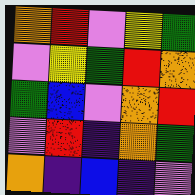[["orange", "red", "violet", "yellow", "green"], ["violet", "yellow", "green", "red", "orange"], ["green", "blue", "violet", "orange", "red"], ["violet", "red", "indigo", "orange", "green"], ["orange", "indigo", "blue", "indigo", "violet"]]